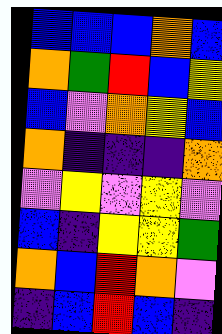[["blue", "blue", "blue", "orange", "blue"], ["orange", "green", "red", "blue", "yellow"], ["blue", "violet", "orange", "yellow", "blue"], ["orange", "indigo", "indigo", "indigo", "orange"], ["violet", "yellow", "violet", "yellow", "violet"], ["blue", "indigo", "yellow", "yellow", "green"], ["orange", "blue", "red", "orange", "violet"], ["indigo", "blue", "red", "blue", "indigo"]]